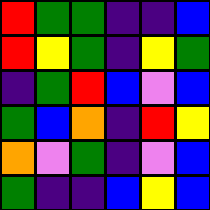[["red", "green", "green", "indigo", "indigo", "blue"], ["red", "yellow", "green", "indigo", "yellow", "green"], ["indigo", "green", "red", "blue", "violet", "blue"], ["green", "blue", "orange", "indigo", "red", "yellow"], ["orange", "violet", "green", "indigo", "violet", "blue"], ["green", "indigo", "indigo", "blue", "yellow", "blue"]]